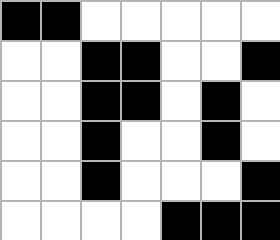[["black", "black", "white", "white", "white", "white", "white"], ["white", "white", "black", "black", "white", "white", "black"], ["white", "white", "black", "black", "white", "black", "white"], ["white", "white", "black", "white", "white", "black", "white"], ["white", "white", "black", "white", "white", "white", "black"], ["white", "white", "white", "white", "black", "black", "black"]]